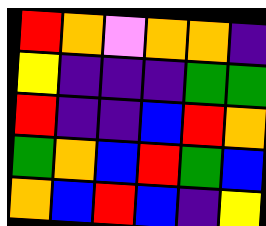[["red", "orange", "violet", "orange", "orange", "indigo"], ["yellow", "indigo", "indigo", "indigo", "green", "green"], ["red", "indigo", "indigo", "blue", "red", "orange"], ["green", "orange", "blue", "red", "green", "blue"], ["orange", "blue", "red", "blue", "indigo", "yellow"]]